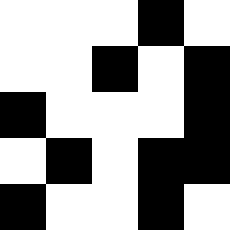[["white", "white", "white", "black", "white"], ["white", "white", "black", "white", "black"], ["black", "white", "white", "white", "black"], ["white", "black", "white", "black", "black"], ["black", "white", "white", "black", "white"]]